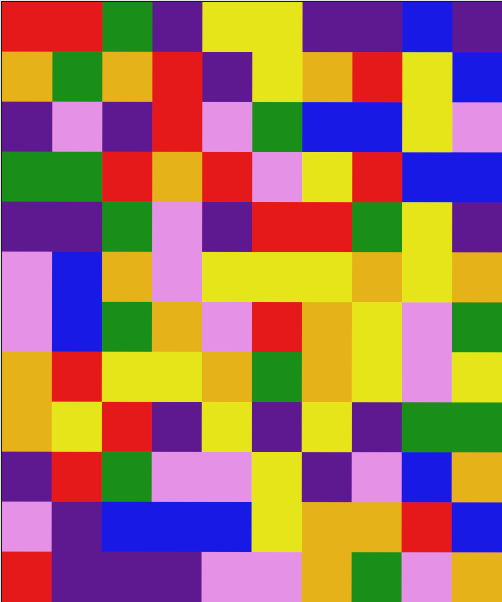[["red", "red", "green", "indigo", "yellow", "yellow", "indigo", "indigo", "blue", "indigo"], ["orange", "green", "orange", "red", "indigo", "yellow", "orange", "red", "yellow", "blue"], ["indigo", "violet", "indigo", "red", "violet", "green", "blue", "blue", "yellow", "violet"], ["green", "green", "red", "orange", "red", "violet", "yellow", "red", "blue", "blue"], ["indigo", "indigo", "green", "violet", "indigo", "red", "red", "green", "yellow", "indigo"], ["violet", "blue", "orange", "violet", "yellow", "yellow", "yellow", "orange", "yellow", "orange"], ["violet", "blue", "green", "orange", "violet", "red", "orange", "yellow", "violet", "green"], ["orange", "red", "yellow", "yellow", "orange", "green", "orange", "yellow", "violet", "yellow"], ["orange", "yellow", "red", "indigo", "yellow", "indigo", "yellow", "indigo", "green", "green"], ["indigo", "red", "green", "violet", "violet", "yellow", "indigo", "violet", "blue", "orange"], ["violet", "indigo", "blue", "blue", "blue", "yellow", "orange", "orange", "red", "blue"], ["red", "indigo", "indigo", "indigo", "violet", "violet", "orange", "green", "violet", "orange"]]